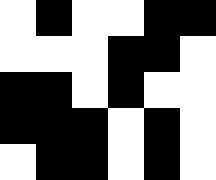[["white", "black", "white", "white", "black", "black"], ["white", "white", "white", "black", "black", "white"], ["black", "black", "white", "black", "white", "white"], ["black", "black", "black", "white", "black", "white"], ["white", "black", "black", "white", "black", "white"]]